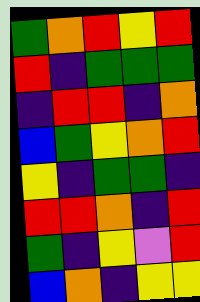[["green", "orange", "red", "yellow", "red"], ["red", "indigo", "green", "green", "green"], ["indigo", "red", "red", "indigo", "orange"], ["blue", "green", "yellow", "orange", "red"], ["yellow", "indigo", "green", "green", "indigo"], ["red", "red", "orange", "indigo", "red"], ["green", "indigo", "yellow", "violet", "red"], ["blue", "orange", "indigo", "yellow", "yellow"]]